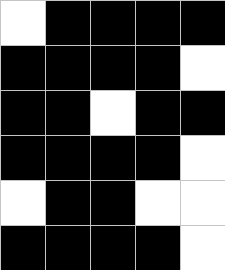[["white", "black", "black", "black", "black"], ["black", "black", "black", "black", "white"], ["black", "black", "white", "black", "black"], ["black", "black", "black", "black", "white"], ["white", "black", "black", "white", "white"], ["black", "black", "black", "black", "white"]]